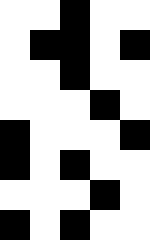[["white", "white", "black", "white", "white"], ["white", "black", "black", "white", "black"], ["white", "white", "black", "white", "white"], ["white", "white", "white", "black", "white"], ["black", "white", "white", "white", "black"], ["black", "white", "black", "white", "white"], ["white", "white", "white", "black", "white"], ["black", "white", "black", "white", "white"]]